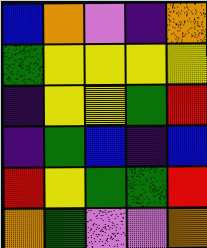[["blue", "orange", "violet", "indigo", "orange"], ["green", "yellow", "yellow", "yellow", "yellow"], ["indigo", "yellow", "yellow", "green", "red"], ["indigo", "green", "blue", "indigo", "blue"], ["red", "yellow", "green", "green", "red"], ["orange", "green", "violet", "violet", "orange"]]